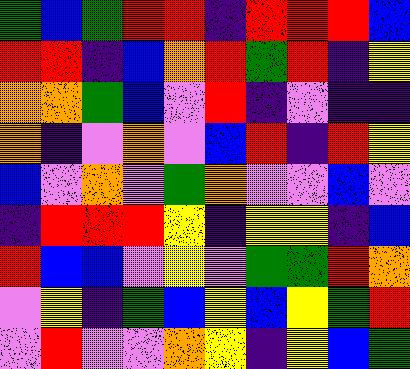[["green", "blue", "green", "red", "red", "indigo", "red", "red", "red", "blue"], ["red", "red", "indigo", "blue", "orange", "red", "green", "red", "indigo", "yellow"], ["orange", "orange", "green", "blue", "violet", "red", "indigo", "violet", "indigo", "indigo"], ["orange", "indigo", "violet", "orange", "violet", "blue", "red", "indigo", "red", "yellow"], ["blue", "violet", "orange", "violet", "green", "orange", "violet", "violet", "blue", "violet"], ["indigo", "red", "red", "red", "yellow", "indigo", "yellow", "yellow", "indigo", "blue"], ["red", "blue", "blue", "violet", "yellow", "violet", "green", "green", "red", "orange"], ["violet", "yellow", "indigo", "green", "blue", "yellow", "blue", "yellow", "green", "red"], ["violet", "red", "violet", "violet", "orange", "yellow", "indigo", "yellow", "blue", "green"]]